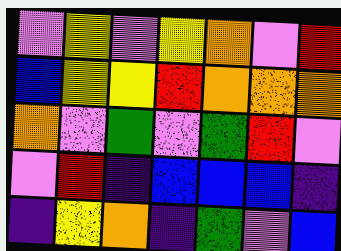[["violet", "yellow", "violet", "yellow", "orange", "violet", "red"], ["blue", "yellow", "yellow", "red", "orange", "orange", "orange"], ["orange", "violet", "green", "violet", "green", "red", "violet"], ["violet", "red", "indigo", "blue", "blue", "blue", "indigo"], ["indigo", "yellow", "orange", "indigo", "green", "violet", "blue"]]